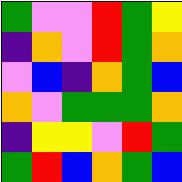[["green", "violet", "violet", "red", "green", "yellow"], ["indigo", "orange", "violet", "red", "green", "orange"], ["violet", "blue", "indigo", "orange", "green", "blue"], ["orange", "violet", "green", "green", "green", "orange"], ["indigo", "yellow", "yellow", "violet", "red", "green"], ["green", "red", "blue", "orange", "green", "blue"]]